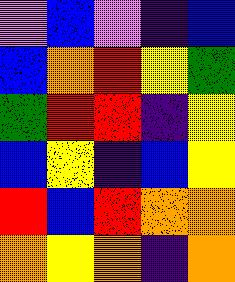[["violet", "blue", "violet", "indigo", "blue"], ["blue", "orange", "red", "yellow", "green"], ["green", "red", "red", "indigo", "yellow"], ["blue", "yellow", "indigo", "blue", "yellow"], ["red", "blue", "red", "orange", "orange"], ["orange", "yellow", "orange", "indigo", "orange"]]